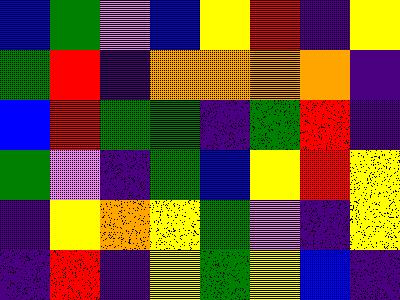[["blue", "green", "violet", "blue", "yellow", "red", "indigo", "yellow"], ["green", "red", "indigo", "orange", "orange", "orange", "orange", "indigo"], ["blue", "red", "green", "green", "indigo", "green", "red", "indigo"], ["green", "violet", "indigo", "green", "blue", "yellow", "red", "yellow"], ["indigo", "yellow", "orange", "yellow", "green", "violet", "indigo", "yellow"], ["indigo", "red", "indigo", "yellow", "green", "yellow", "blue", "indigo"]]